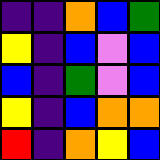[["indigo", "indigo", "orange", "blue", "green"], ["yellow", "indigo", "blue", "violet", "blue"], ["blue", "indigo", "green", "violet", "blue"], ["yellow", "indigo", "blue", "orange", "orange"], ["red", "indigo", "orange", "yellow", "blue"]]